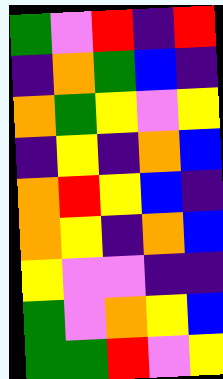[["green", "violet", "red", "indigo", "red"], ["indigo", "orange", "green", "blue", "indigo"], ["orange", "green", "yellow", "violet", "yellow"], ["indigo", "yellow", "indigo", "orange", "blue"], ["orange", "red", "yellow", "blue", "indigo"], ["orange", "yellow", "indigo", "orange", "blue"], ["yellow", "violet", "violet", "indigo", "indigo"], ["green", "violet", "orange", "yellow", "blue"], ["green", "green", "red", "violet", "yellow"]]